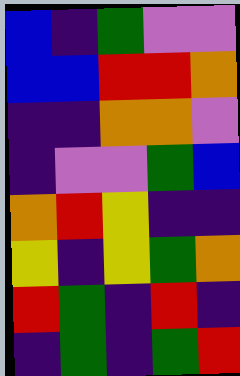[["blue", "indigo", "green", "violet", "violet"], ["blue", "blue", "red", "red", "orange"], ["indigo", "indigo", "orange", "orange", "violet"], ["indigo", "violet", "violet", "green", "blue"], ["orange", "red", "yellow", "indigo", "indigo"], ["yellow", "indigo", "yellow", "green", "orange"], ["red", "green", "indigo", "red", "indigo"], ["indigo", "green", "indigo", "green", "red"]]